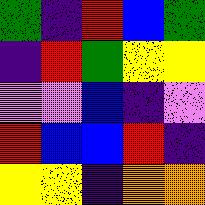[["green", "indigo", "red", "blue", "green"], ["indigo", "red", "green", "yellow", "yellow"], ["violet", "violet", "blue", "indigo", "violet"], ["red", "blue", "blue", "red", "indigo"], ["yellow", "yellow", "indigo", "orange", "orange"]]